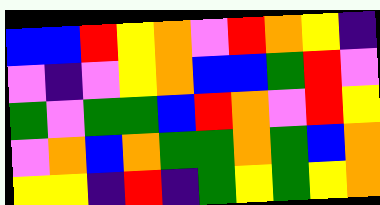[["blue", "blue", "red", "yellow", "orange", "violet", "red", "orange", "yellow", "indigo"], ["violet", "indigo", "violet", "yellow", "orange", "blue", "blue", "green", "red", "violet"], ["green", "violet", "green", "green", "blue", "red", "orange", "violet", "red", "yellow"], ["violet", "orange", "blue", "orange", "green", "green", "orange", "green", "blue", "orange"], ["yellow", "yellow", "indigo", "red", "indigo", "green", "yellow", "green", "yellow", "orange"]]